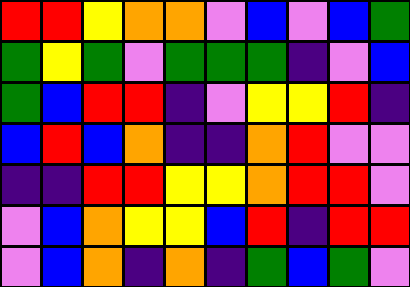[["red", "red", "yellow", "orange", "orange", "violet", "blue", "violet", "blue", "green"], ["green", "yellow", "green", "violet", "green", "green", "green", "indigo", "violet", "blue"], ["green", "blue", "red", "red", "indigo", "violet", "yellow", "yellow", "red", "indigo"], ["blue", "red", "blue", "orange", "indigo", "indigo", "orange", "red", "violet", "violet"], ["indigo", "indigo", "red", "red", "yellow", "yellow", "orange", "red", "red", "violet"], ["violet", "blue", "orange", "yellow", "yellow", "blue", "red", "indigo", "red", "red"], ["violet", "blue", "orange", "indigo", "orange", "indigo", "green", "blue", "green", "violet"]]